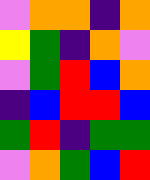[["violet", "orange", "orange", "indigo", "orange"], ["yellow", "green", "indigo", "orange", "violet"], ["violet", "green", "red", "blue", "orange"], ["indigo", "blue", "red", "red", "blue"], ["green", "red", "indigo", "green", "green"], ["violet", "orange", "green", "blue", "red"]]